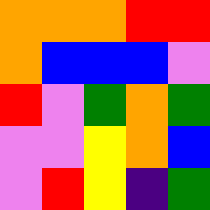[["orange", "orange", "orange", "red", "red"], ["orange", "blue", "blue", "blue", "violet"], ["red", "violet", "green", "orange", "green"], ["violet", "violet", "yellow", "orange", "blue"], ["violet", "red", "yellow", "indigo", "green"]]